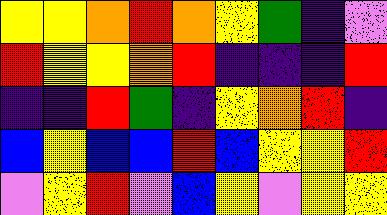[["yellow", "yellow", "orange", "red", "orange", "yellow", "green", "indigo", "violet"], ["red", "yellow", "yellow", "orange", "red", "indigo", "indigo", "indigo", "red"], ["indigo", "indigo", "red", "green", "indigo", "yellow", "orange", "red", "indigo"], ["blue", "yellow", "blue", "blue", "red", "blue", "yellow", "yellow", "red"], ["violet", "yellow", "red", "violet", "blue", "yellow", "violet", "yellow", "yellow"]]